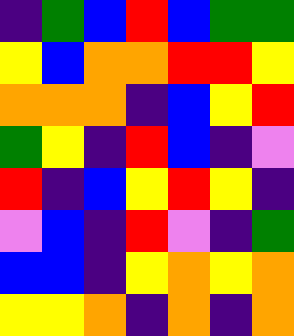[["indigo", "green", "blue", "red", "blue", "green", "green"], ["yellow", "blue", "orange", "orange", "red", "red", "yellow"], ["orange", "orange", "orange", "indigo", "blue", "yellow", "red"], ["green", "yellow", "indigo", "red", "blue", "indigo", "violet"], ["red", "indigo", "blue", "yellow", "red", "yellow", "indigo"], ["violet", "blue", "indigo", "red", "violet", "indigo", "green"], ["blue", "blue", "indigo", "yellow", "orange", "yellow", "orange"], ["yellow", "yellow", "orange", "indigo", "orange", "indigo", "orange"]]